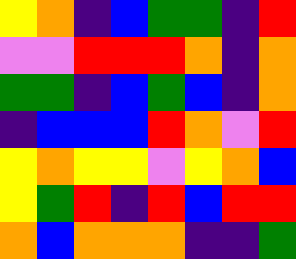[["yellow", "orange", "indigo", "blue", "green", "green", "indigo", "red"], ["violet", "violet", "red", "red", "red", "orange", "indigo", "orange"], ["green", "green", "indigo", "blue", "green", "blue", "indigo", "orange"], ["indigo", "blue", "blue", "blue", "red", "orange", "violet", "red"], ["yellow", "orange", "yellow", "yellow", "violet", "yellow", "orange", "blue"], ["yellow", "green", "red", "indigo", "red", "blue", "red", "red"], ["orange", "blue", "orange", "orange", "orange", "indigo", "indigo", "green"]]